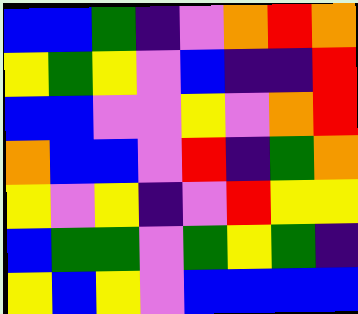[["blue", "blue", "green", "indigo", "violet", "orange", "red", "orange"], ["yellow", "green", "yellow", "violet", "blue", "indigo", "indigo", "red"], ["blue", "blue", "violet", "violet", "yellow", "violet", "orange", "red"], ["orange", "blue", "blue", "violet", "red", "indigo", "green", "orange"], ["yellow", "violet", "yellow", "indigo", "violet", "red", "yellow", "yellow"], ["blue", "green", "green", "violet", "green", "yellow", "green", "indigo"], ["yellow", "blue", "yellow", "violet", "blue", "blue", "blue", "blue"]]